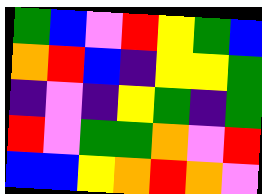[["green", "blue", "violet", "red", "yellow", "green", "blue"], ["orange", "red", "blue", "indigo", "yellow", "yellow", "green"], ["indigo", "violet", "indigo", "yellow", "green", "indigo", "green"], ["red", "violet", "green", "green", "orange", "violet", "red"], ["blue", "blue", "yellow", "orange", "red", "orange", "violet"]]